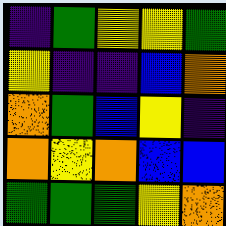[["indigo", "green", "yellow", "yellow", "green"], ["yellow", "indigo", "indigo", "blue", "orange"], ["orange", "green", "blue", "yellow", "indigo"], ["orange", "yellow", "orange", "blue", "blue"], ["green", "green", "green", "yellow", "orange"]]